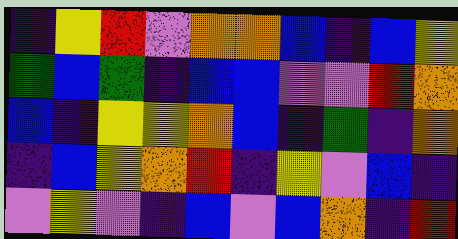[["indigo", "yellow", "red", "violet", "orange", "orange", "blue", "indigo", "blue", "yellow"], ["green", "blue", "green", "indigo", "blue", "blue", "violet", "violet", "red", "orange"], ["blue", "indigo", "yellow", "yellow", "orange", "blue", "indigo", "green", "indigo", "orange"], ["indigo", "blue", "yellow", "orange", "red", "indigo", "yellow", "violet", "blue", "indigo"], ["violet", "yellow", "violet", "indigo", "blue", "violet", "blue", "orange", "indigo", "red"]]